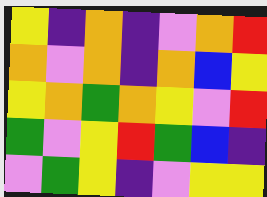[["yellow", "indigo", "orange", "indigo", "violet", "orange", "red"], ["orange", "violet", "orange", "indigo", "orange", "blue", "yellow"], ["yellow", "orange", "green", "orange", "yellow", "violet", "red"], ["green", "violet", "yellow", "red", "green", "blue", "indigo"], ["violet", "green", "yellow", "indigo", "violet", "yellow", "yellow"]]